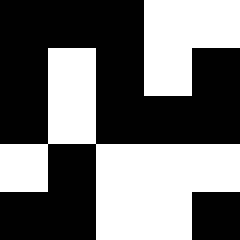[["black", "black", "black", "white", "white"], ["black", "white", "black", "white", "black"], ["black", "white", "black", "black", "black"], ["white", "black", "white", "white", "white"], ["black", "black", "white", "white", "black"]]